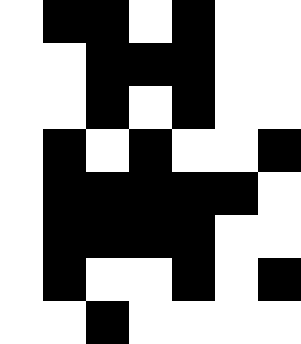[["white", "black", "black", "white", "black", "white", "white"], ["white", "white", "black", "black", "black", "white", "white"], ["white", "white", "black", "white", "black", "white", "white"], ["white", "black", "white", "black", "white", "white", "black"], ["white", "black", "black", "black", "black", "black", "white"], ["white", "black", "black", "black", "black", "white", "white"], ["white", "black", "white", "white", "black", "white", "black"], ["white", "white", "black", "white", "white", "white", "white"]]